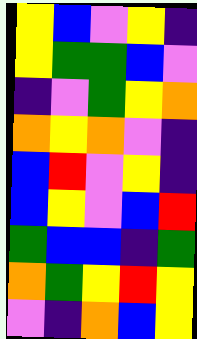[["yellow", "blue", "violet", "yellow", "indigo"], ["yellow", "green", "green", "blue", "violet"], ["indigo", "violet", "green", "yellow", "orange"], ["orange", "yellow", "orange", "violet", "indigo"], ["blue", "red", "violet", "yellow", "indigo"], ["blue", "yellow", "violet", "blue", "red"], ["green", "blue", "blue", "indigo", "green"], ["orange", "green", "yellow", "red", "yellow"], ["violet", "indigo", "orange", "blue", "yellow"]]